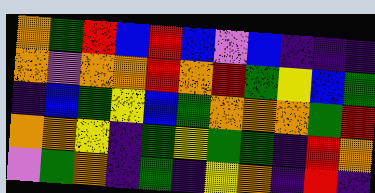[["orange", "green", "red", "blue", "red", "blue", "violet", "blue", "indigo", "indigo", "indigo"], ["orange", "violet", "orange", "orange", "red", "orange", "red", "green", "yellow", "blue", "green"], ["indigo", "blue", "green", "yellow", "blue", "green", "orange", "orange", "orange", "green", "red"], ["orange", "orange", "yellow", "indigo", "green", "yellow", "green", "green", "indigo", "red", "orange"], ["violet", "green", "orange", "indigo", "green", "indigo", "yellow", "orange", "indigo", "red", "indigo"]]